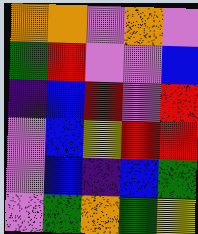[["orange", "orange", "violet", "orange", "violet"], ["green", "red", "violet", "violet", "blue"], ["indigo", "blue", "red", "violet", "red"], ["violet", "blue", "yellow", "red", "red"], ["violet", "blue", "indigo", "blue", "green"], ["violet", "green", "orange", "green", "yellow"]]